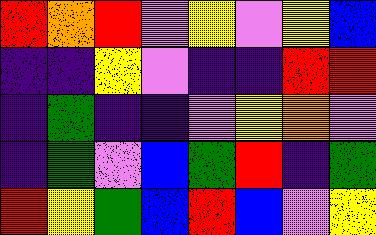[["red", "orange", "red", "violet", "yellow", "violet", "yellow", "blue"], ["indigo", "indigo", "yellow", "violet", "indigo", "indigo", "red", "red"], ["indigo", "green", "indigo", "indigo", "violet", "yellow", "orange", "violet"], ["indigo", "green", "violet", "blue", "green", "red", "indigo", "green"], ["red", "yellow", "green", "blue", "red", "blue", "violet", "yellow"]]